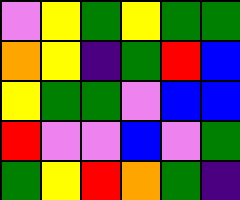[["violet", "yellow", "green", "yellow", "green", "green"], ["orange", "yellow", "indigo", "green", "red", "blue"], ["yellow", "green", "green", "violet", "blue", "blue"], ["red", "violet", "violet", "blue", "violet", "green"], ["green", "yellow", "red", "orange", "green", "indigo"]]